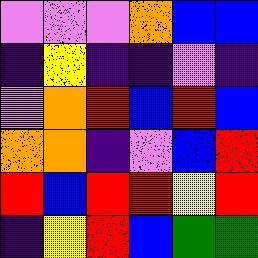[["violet", "violet", "violet", "orange", "blue", "blue"], ["indigo", "yellow", "indigo", "indigo", "violet", "indigo"], ["violet", "orange", "red", "blue", "red", "blue"], ["orange", "orange", "indigo", "violet", "blue", "red"], ["red", "blue", "red", "red", "yellow", "red"], ["indigo", "yellow", "red", "blue", "green", "green"]]